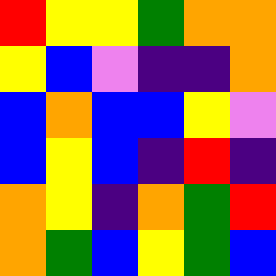[["red", "yellow", "yellow", "green", "orange", "orange"], ["yellow", "blue", "violet", "indigo", "indigo", "orange"], ["blue", "orange", "blue", "blue", "yellow", "violet"], ["blue", "yellow", "blue", "indigo", "red", "indigo"], ["orange", "yellow", "indigo", "orange", "green", "red"], ["orange", "green", "blue", "yellow", "green", "blue"]]